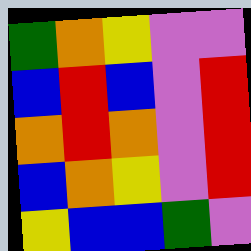[["green", "orange", "yellow", "violet", "violet"], ["blue", "red", "blue", "violet", "red"], ["orange", "red", "orange", "violet", "red"], ["blue", "orange", "yellow", "violet", "red"], ["yellow", "blue", "blue", "green", "violet"]]